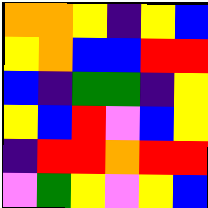[["orange", "orange", "yellow", "indigo", "yellow", "blue"], ["yellow", "orange", "blue", "blue", "red", "red"], ["blue", "indigo", "green", "green", "indigo", "yellow"], ["yellow", "blue", "red", "violet", "blue", "yellow"], ["indigo", "red", "red", "orange", "red", "red"], ["violet", "green", "yellow", "violet", "yellow", "blue"]]